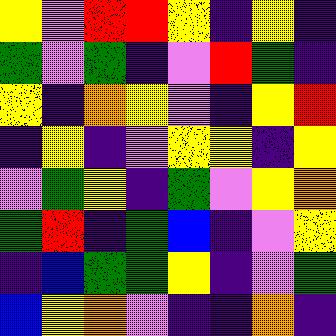[["yellow", "violet", "red", "red", "yellow", "indigo", "yellow", "indigo"], ["green", "violet", "green", "indigo", "violet", "red", "green", "indigo"], ["yellow", "indigo", "orange", "yellow", "violet", "indigo", "yellow", "red"], ["indigo", "yellow", "indigo", "violet", "yellow", "yellow", "indigo", "yellow"], ["violet", "green", "yellow", "indigo", "green", "violet", "yellow", "orange"], ["green", "red", "indigo", "green", "blue", "indigo", "violet", "yellow"], ["indigo", "blue", "green", "green", "yellow", "indigo", "violet", "green"], ["blue", "yellow", "orange", "violet", "indigo", "indigo", "orange", "indigo"]]